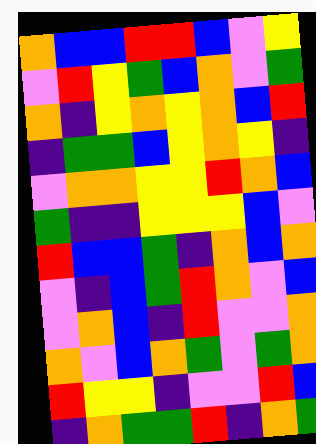[["orange", "blue", "blue", "red", "red", "blue", "violet", "yellow"], ["violet", "red", "yellow", "green", "blue", "orange", "violet", "green"], ["orange", "indigo", "yellow", "orange", "yellow", "orange", "blue", "red"], ["indigo", "green", "green", "blue", "yellow", "orange", "yellow", "indigo"], ["violet", "orange", "orange", "yellow", "yellow", "red", "orange", "blue"], ["green", "indigo", "indigo", "yellow", "yellow", "yellow", "blue", "violet"], ["red", "blue", "blue", "green", "indigo", "orange", "blue", "orange"], ["violet", "indigo", "blue", "green", "red", "orange", "violet", "blue"], ["violet", "orange", "blue", "indigo", "red", "violet", "violet", "orange"], ["orange", "violet", "blue", "orange", "green", "violet", "green", "orange"], ["red", "yellow", "yellow", "indigo", "violet", "violet", "red", "blue"], ["indigo", "orange", "green", "green", "red", "indigo", "orange", "green"]]